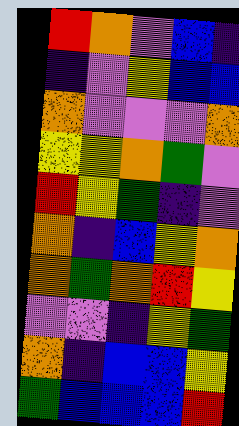[["red", "orange", "violet", "blue", "indigo"], ["indigo", "violet", "yellow", "blue", "blue"], ["orange", "violet", "violet", "violet", "orange"], ["yellow", "yellow", "orange", "green", "violet"], ["red", "yellow", "green", "indigo", "violet"], ["orange", "indigo", "blue", "yellow", "orange"], ["orange", "green", "orange", "red", "yellow"], ["violet", "violet", "indigo", "yellow", "green"], ["orange", "indigo", "blue", "blue", "yellow"], ["green", "blue", "blue", "blue", "red"]]